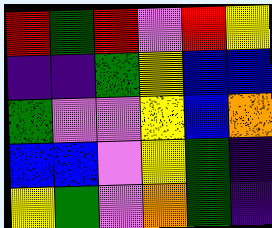[["red", "green", "red", "violet", "red", "yellow"], ["indigo", "indigo", "green", "yellow", "blue", "blue"], ["green", "violet", "violet", "yellow", "blue", "orange"], ["blue", "blue", "violet", "yellow", "green", "indigo"], ["yellow", "green", "violet", "orange", "green", "indigo"]]